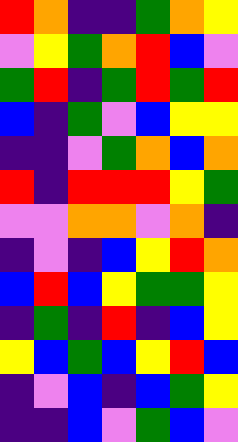[["red", "orange", "indigo", "indigo", "green", "orange", "yellow"], ["violet", "yellow", "green", "orange", "red", "blue", "violet"], ["green", "red", "indigo", "green", "red", "green", "red"], ["blue", "indigo", "green", "violet", "blue", "yellow", "yellow"], ["indigo", "indigo", "violet", "green", "orange", "blue", "orange"], ["red", "indigo", "red", "red", "red", "yellow", "green"], ["violet", "violet", "orange", "orange", "violet", "orange", "indigo"], ["indigo", "violet", "indigo", "blue", "yellow", "red", "orange"], ["blue", "red", "blue", "yellow", "green", "green", "yellow"], ["indigo", "green", "indigo", "red", "indigo", "blue", "yellow"], ["yellow", "blue", "green", "blue", "yellow", "red", "blue"], ["indigo", "violet", "blue", "indigo", "blue", "green", "yellow"], ["indigo", "indigo", "blue", "violet", "green", "blue", "violet"]]